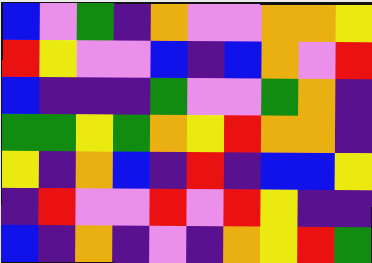[["blue", "violet", "green", "indigo", "orange", "violet", "violet", "orange", "orange", "yellow"], ["red", "yellow", "violet", "violet", "blue", "indigo", "blue", "orange", "violet", "red"], ["blue", "indigo", "indigo", "indigo", "green", "violet", "violet", "green", "orange", "indigo"], ["green", "green", "yellow", "green", "orange", "yellow", "red", "orange", "orange", "indigo"], ["yellow", "indigo", "orange", "blue", "indigo", "red", "indigo", "blue", "blue", "yellow"], ["indigo", "red", "violet", "violet", "red", "violet", "red", "yellow", "indigo", "indigo"], ["blue", "indigo", "orange", "indigo", "violet", "indigo", "orange", "yellow", "red", "green"]]